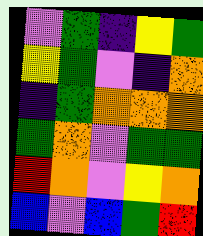[["violet", "green", "indigo", "yellow", "green"], ["yellow", "green", "violet", "indigo", "orange"], ["indigo", "green", "orange", "orange", "orange"], ["green", "orange", "violet", "green", "green"], ["red", "orange", "violet", "yellow", "orange"], ["blue", "violet", "blue", "green", "red"]]